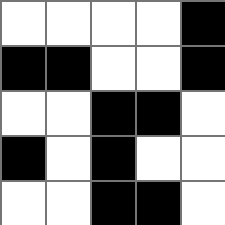[["white", "white", "white", "white", "black"], ["black", "black", "white", "white", "black"], ["white", "white", "black", "black", "white"], ["black", "white", "black", "white", "white"], ["white", "white", "black", "black", "white"]]